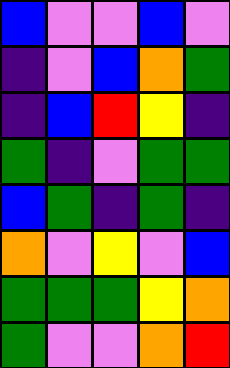[["blue", "violet", "violet", "blue", "violet"], ["indigo", "violet", "blue", "orange", "green"], ["indigo", "blue", "red", "yellow", "indigo"], ["green", "indigo", "violet", "green", "green"], ["blue", "green", "indigo", "green", "indigo"], ["orange", "violet", "yellow", "violet", "blue"], ["green", "green", "green", "yellow", "orange"], ["green", "violet", "violet", "orange", "red"]]